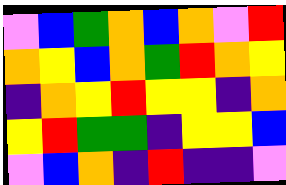[["violet", "blue", "green", "orange", "blue", "orange", "violet", "red"], ["orange", "yellow", "blue", "orange", "green", "red", "orange", "yellow"], ["indigo", "orange", "yellow", "red", "yellow", "yellow", "indigo", "orange"], ["yellow", "red", "green", "green", "indigo", "yellow", "yellow", "blue"], ["violet", "blue", "orange", "indigo", "red", "indigo", "indigo", "violet"]]